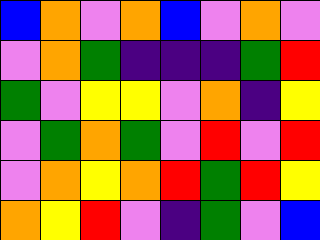[["blue", "orange", "violet", "orange", "blue", "violet", "orange", "violet"], ["violet", "orange", "green", "indigo", "indigo", "indigo", "green", "red"], ["green", "violet", "yellow", "yellow", "violet", "orange", "indigo", "yellow"], ["violet", "green", "orange", "green", "violet", "red", "violet", "red"], ["violet", "orange", "yellow", "orange", "red", "green", "red", "yellow"], ["orange", "yellow", "red", "violet", "indigo", "green", "violet", "blue"]]